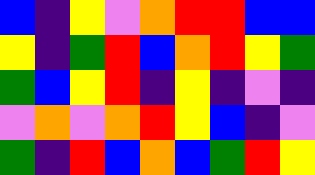[["blue", "indigo", "yellow", "violet", "orange", "red", "red", "blue", "blue"], ["yellow", "indigo", "green", "red", "blue", "orange", "red", "yellow", "green"], ["green", "blue", "yellow", "red", "indigo", "yellow", "indigo", "violet", "indigo"], ["violet", "orange", "violet", "orange", "red", "yellow", "blue", "indigo", "violet"], ["green", "indigo", "red", "blue", "orange", "blue", "green", "red", "yellow"]]